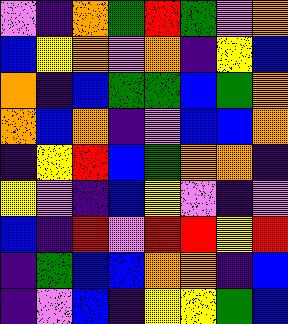[["violet", "indigo", "orange", "green", "red", "green", "violet", "orange"], ["blue", "yellow", "orange", "violet", "orange", "indigo", "yellow", "blue"], ["orange", "indigo", "blue", "green", "green", "blue", "green", "orange"], ["orange", "blue", "orange", "indigo", "violet", "blue", "blue", "orange"], ["indigo", "yellow", "red", "blue", "green", "orange", "orange", "indigo"], ["yellow", "violet", "indigo", "blue", "yellow", "violet", "indigo", "violet"], ["blue", "indigo", "red", "violet", "red", "red", "yellow", "red"], ["indigo", "green", "blue", "blue", "orange", "orange", "indigo", "blue"], ["indigo", "violet", "blue", "indigo", "yellow", "yellow", "green", "blue"]]